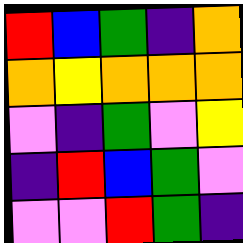[["red", "blue", "green", "indigo", "orange"], ["orange", "yellow", "orange", "orange", "orange"], ["violet", "indigo", "green", "violet", "yellow"], ["indigo", "red", "blue", "green", "violet"], ["violet", "violet", "red", "green", "indigo"]]